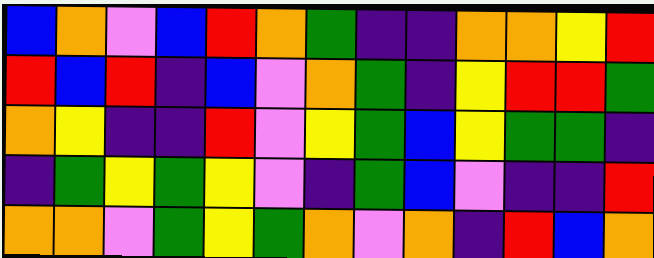[["blue", "orange", "violet", "blue", "red", "orange", "green", "indigo", "indigo", "orange", "orange", "yellow", "red"], ["red", "blue", "red", "indigo", "blue", "violet", "orange", "green", "indigo", "yellow", "red", "red", "green"], ["orange", "yellow", "indigo", "indigo", "red", "violet", "yellow", "green", "blue", "yellow", "green", "green", "indigo"], ["indigo", "green", "yellow", "green", "yellow", "violet", "indigo", "green", "blue", "violet", "indigo", "indigo", "red"], ["orange", "orange", "violet", "green", "yellow", "green", "orange", "violet", "orange", "indigo", "red", "blue", "orange"]]